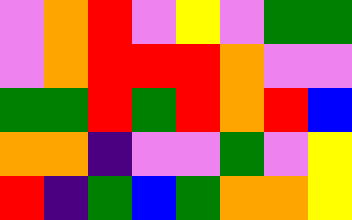[["violet", "orange", "red", "violet", "yellow", "violet", "green", "green"], ["violet", "orange", "red", "red", "red", "orange", "violet", "violet"], ["green", "green", "red", "green", "red", "orange", "red", "blue"], ["orange", "orange", "indigo", "violet", "violet", "green", "violet", "yellow"], ["red", "indigo", "green", "blue", "green", "orange", "orange", "yellow"]]